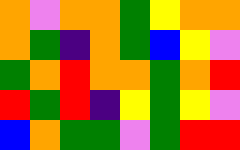[["orange", "violet", "orange", "orange", "green", "yellow", "orange", "orange"], ["orange", "green", "indigo", "orange", "green", "blue", "yellow", "violet"], ["green", "orange", "red", "orange", "orange", "green", "orange", "red"], ["red", "green", "red", "indigo", "yellow", "green", "yellow", "violet"], ["blue", "orange", "green", "green", "violet", "green", "red", "red"]]